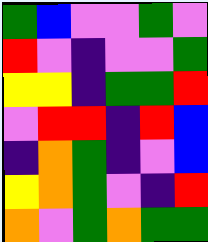[["green", "blue", "violet", "violet", "green", "violet"], ["red", "violet", "indigo", "violet", "violet", "green"], ["yellow", "yellow", "indigo", "green", "green", "red"], ["violet", "red", "red", "indigo", "red", "blue"], ["indigo", "orange", "green", "indigo", "violet", "blue"], ["yellow", "orange", "green", "violet", "indigo", "red"], ["orange", "violet", "green", "orange", "green", "green"]]